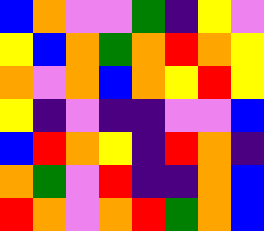[["blue", "orange", "violet", "violet", "green", "indigo", "yellow", "violet"], ["yellow", "blue", "orange", "green", "orange", "red", "orange", "yellow"], ["orange", "violet", "orange", "blue", "orange", "yellow", "red", "yellow"], ["yellow", "indigo", "violet", "indigo", "indigo", "violet", "violet", "blue"], ["blue", "red", "orange", "yellow", "indigo", "red", "orange", "indigo"], ["orange", "green", "violet", "red", "indigo", "indigo", "orange", "blue"], ["red", "orange", "violet", "orange", "red", "green", "orange", "blue"]]